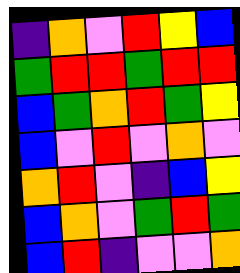[["indigo", "orange", "violet", "red", "yellow", "blue"], ["green", "red", "red", "green", "red", "red"], ["blue", "green", "orange", "red", "green", "yellow"], ["blue", "violet", "red", "violet", "orange", "violet"], ["orange", "red", "violet", "indigo", "blue", "yellow"], ["blue", "orange", "violet", "green", "red", "green"], ["blue", "red", "indigo", "violet", "violet", "orange"]]